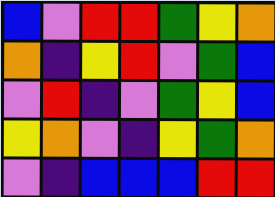[["blue", "violet", "red", "red", "green", "yellow", "orange"], ["orange", "indigo", "yellow", "red", "violet", "green", "blue"], ["violet", "red", "indigo", "violet", "green", "yellow", "blue"], ["yellow", "orange", "violet", "indigo", "yellow", "green", "orange"], ["violet", "indigo", "blue", "blue", "blue", "red", "red"]]